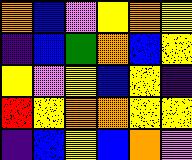[["orange", "blue", "violet", "yellow", "orange", "yellow"], ["indigo", "blue", "green", "orange", "blue", "yellow"], ["yellow", "violet", "yellow", "blue", "yellow", "indigo"], ["red", "yellow", "orange", "orange", "yellow", "yellow"], ["indigo", "blue", "yellow", "blue", "orange", "violet"]]